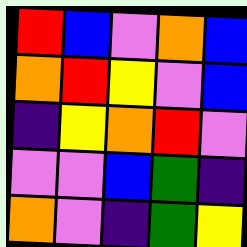[["red", "blue", "violet", "orange", "blue"], ["orange", "red", "yellow", "violet", "blue"], ["indigo", "yellow", "orange", "red", "violet"], ["violet", "violet", "blue", "green", "indigo"], ["orange", "violet", "indigo", "green", "yellow"]]